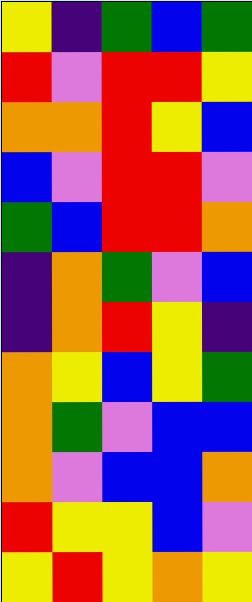[["yellow", "indigo", "green", "blue", "green"], ["red", "violet", "red", "red", "yellow"], ["orange", "orange", "red", "yellow", "blue"], ["blue", "violet", "red", "red", "violet"], ["green", "blue", "red", "red", "orange"], ["indigo", "orange", "green", "violet", "blue"], ["indigo", "orange", "red", "yellow", "indigo"], ["orange", "yellow", "blue", "yellow", "green"], ["orange", "green", "violet", "blue", "blue"], ["orange", "violet", "blue", "blue", "orange"], ["red", "yellow", "yellow", "blue", "violet"], ["yellow", "red", "yellow", "orange", "yellow"]]